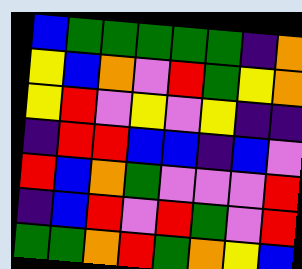[["blue", "green", "green", "green", "green", "green", "indigo", "orange"], ["yellow", "blue", "orange", "violet", "red", "green", "yellow", "orange"], ["yellow", "red", "violet", "yellow", "violet", "yellow", "indigo", "indigo"], ["indigo", "red", "red", "blue", "blue", "indigo", "blue", "violet"], ["red", "blue", "orange", "green", "violet", "violet", "violet", "red"], ["indigo", "blue", "red", "violet", "red", "green", "violet", "red"], ["green", "green", "orange", "red", "green", "orange", "yellow", "blue"]]